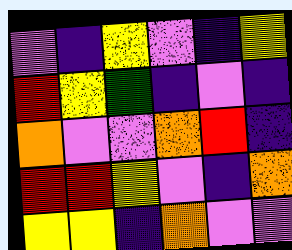[["violet", "indigo", "yellow", "violet", "indigo", "yellow"], ["red", "yellow", "green", "indigo", "violet", "indigo"], ["orange", "violet", "violet", "orange", "red", "indigo"], ["red", "red", "yellow", "violet", "indigo", "orange"], ["yellow", "yellow", "indigo", "orange", "violet", "violet"]]